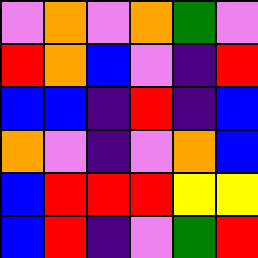[["violet", "orange", "violet", "orange", "green", "violet"], ["red", "orange", "blue", "violet", "indigo", "red"], ["blue", "blue", "indigo", "red", "indigo", "blue"], ["orange", "violet", "indigo", "violet", "orange", "blue"], ["blue", "red", "red", "red", "yellow", "yellow"], ["blue", "red", "indigo", "violet", "green", "red"]]